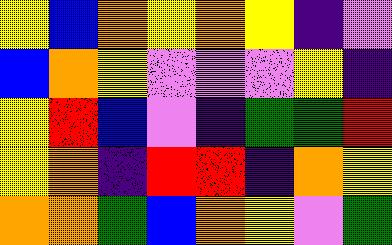[["yellow", "blue", "orange", "yellow", "orange", "yellow", "indigo", "violet"], ["blue", "orange", "yellow", "violet", "violet", "violet", "yellow", "indigo"], ["yellow", "red", "blue", "violet", "indigo", "green", "green", "red"], ["yellow", "orange", "indigo", "red", "red", "indigo", "orange", "yellow"], ["orange", "orange", "green", "blue", "orange", "yellow", "violet", "green"]]